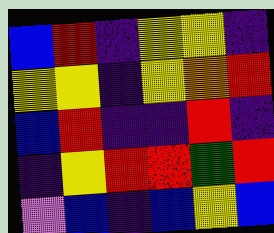[["blue", "red", "indigo", "yellow", "yellow", "indigo"], ["yellow", "yellow", "indigo", "yellow", "orange", "red"], ["blue", "red", "indigo", "indigo", "red", "indigo"], ["indigo", "yellow", "red", "red", "green", "red"], ["violet", "blue", "indigo", "blue", "yellow", "blue"]]